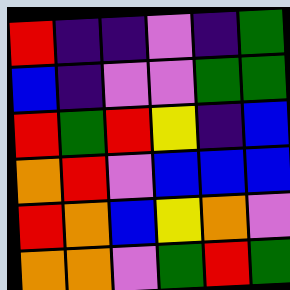[["red", "indigo", "indigo", "violet", "indigo", "green"], ["blue", "indigo", "violet", "violet", "green", "green"], ["red", "green", "red", "yellow", "indigo", "blue"], ["orange", "red", "violet", "blue", "blue", "blue"], ["red", "orange", "blue", "yellow", "orange", "violet"], ["orange", "orange", "violet", "green", "red", "green"]]